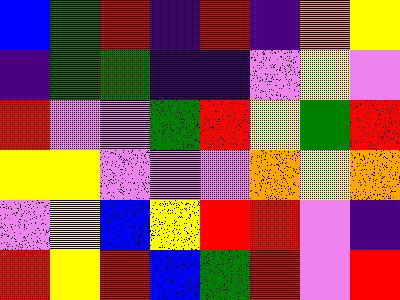[["blue", "green", "red", "indigo", "red", "indigo", "orange", "yellow"], ["indigo", "green", "green", "indigo", "indigo", "violet", "yellow", "violet"], ["red", "violet", "violet", "green", "red", "yellow", "green", "red"], ["yellow", "yellow", "violet", "violet", "violet", "orange", "yellow", "orange"], ["violet", "yellow", "blue", "yellow", "red", "red", "violet", "indigo"], ["red", "yellow", "red", "blue", "green", "red", "violet", "red"]]